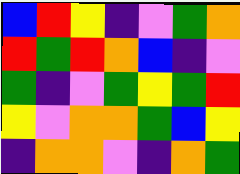[["blue", "red", "yellow", "indigo", "violet", "green", "orange"], ["red", "green", "red", "orange", "blue", "indigo", "violet"], ["green", "indigo", "violet", "green", "yellow", "green", "red"], ["yellow", "violet", "orange", "orange", "green", "blue", "yellow"], ["indigo", "orange", "orange", "violet", "indigo", "orange", "green"]]